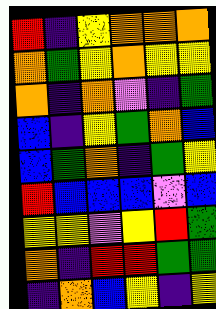[["red", "indigo", "yellow", "orange", "orange", "orange"], ["orange", "green", "yellow", "orange", "yellow", "yellow"], ["orange", "indigo", "orange", "violet", "indigo", "green"], ["blue", "indigo", "yellow", "green", "orange", "blue"], ["blue", "green", "orange", "indigo", "green", "yellow"], ["red", "blue", "blue", "blue", "violet", "blue"], ["yellow", "yellow", "violet", "yellow", "red", "green"], ["orange", "indigo", "red", "red", "green", "green"], ["indigo", "orange", "blue", "yellow", "indigo", "yellow"]]